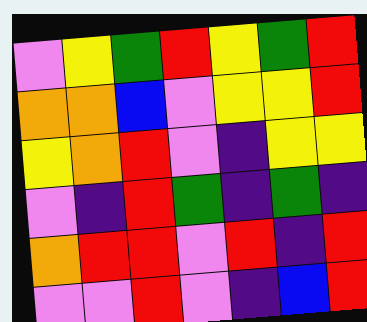[["violet", "yellow", "green", "red", "yellow", "green", "red"], ["orange", "orange", "blue", "violet", "yellow", "yellow", "red"], ["yellow", "orange", "red", "violet", "indigo", "yellow", "yellow"], ["violet", "indigo", "red", "green", "indigo", "green", "indigo"], ["orange", "red", "red", "violet", "red", "indigo", "red"], ["violet", "violet", "red", "violet", "indigo", "blue", "red"]]